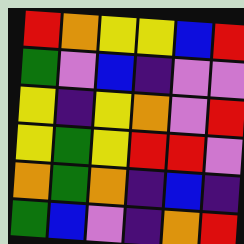[["red", "orange", "yellow", "yellow", "blue", "red"], ["green", "violet", "blue", "indigo", "violet", "violet"], ["yellow", "indigo", "yellow", "orange", "violet", "red"], ["yellow", "green", "yellow", "red", "red", "violet"], ["orange", "green", "orange", "indigo", "blue", "indigo"], ["green", "blue", "violet", "indigo", "orange", "red"]]